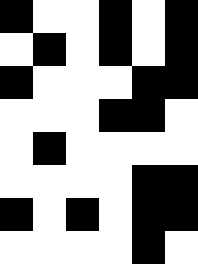[["black", "white", "white", "black", "white", "black"], ["white", "black", "white", "black", "white", "black"], ["black", "white", "white", "white", "black", "black"], ["white", "white", "white", "black", "black", "white"], ["white", "black", "white", "white", "white", "white"], ["white", "white", "white", "white", "black", "black"], ["black", "white", "black", "white", "black", "black"], ["white", "white", "white", "white", "black", "white"]]